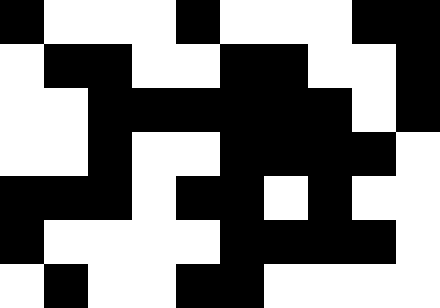[["black", "white", "white", "white", "black", "white", "white", "white", "black", "black"], ["white", "black", "black", "white", "white", "black", "black", "white", "white", "black"], ["white", "white", "black", "black", "black", "black", "black", "black", "white", "black"], ["white", "white", "black", "white", "white", "black", "black", "black", "black", "white"], ["black", "black", "black", "white", "black", "black", "white", "black", "white", "white"], ["black", "white", "white", "white", "white", "black", "black", "black", "black", "white"], ["white", "black", "white", "white", "black", "black", "white", "white", "white", "white"]]